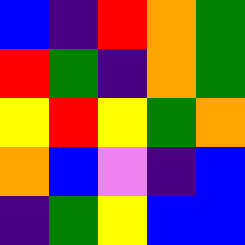[["blue", "indigo", "red", "orange", "green"], ["red", "green", "indigo", "orange", "green"], ["yellow", "red", "yellow", "green", "orange"], ["orange", "blue", "violet", "indigo", "blue"], ["indigo", "green", "yellow", "blue", "blue"]]